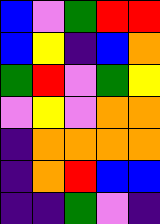[["blue", "violet", "green", "red", "red"], ["blue", "yellow", "indigo", "blue", "orange"], ["green", "red", "violet", "green", "yellow"], ["violet", "yellow", "violet", "orange", "orange"], ["indigo", "orange", "orange", "orange", "orange"], ["indigo", "orange", "red", "blue", "blue"], ["indigo", "indigo", "green", "violet", "indigo"]]